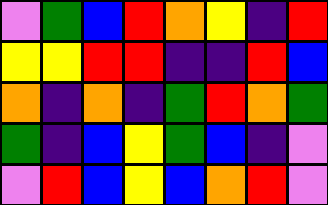[["violet", "green", "blue", "red", "orange", "yellow", "indigo", "red"], ["yellow", "yellow", "red", "red", "indigo", "indigo", "red", "blue"], ["orange", "indigo", "orange", "indigo", "green", "red", "orange", "green"], ["green", "indigo", "blue", "yellow", "green", "blue", "indigo", "violet"], ["violet", "red", "blue", "yellow", "blue", "orange", "red", "violet"]]